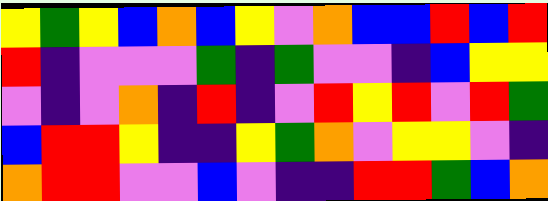[["yellow", "green", "yellow", "blue", "orange", "blue", "yellow", "violet", "orange", "blue", "blue", "red", "blue", "red"], ["red", "indigo", "violet", "violet", "violet", "green", "indigo", "green", "violet", "violet", "indigo", "blue", "yellow", "yellow"], ["violet", "indigo", "violet", "orange", "indigo", "red", "indigo", "violet", "red", "yellow", "red", "violet", "red", "green"], ["blue", "red", "red", "yellow", "indigo", "indigo", "yellow", "green", "orange", "violet", "yellow", "yellow", "violet", "indigo"], ["orange", "red", "red", "violet", "violet", "blue", "violet", "indigo", "indigo", "red", "red", "green", "blue", "orange"]]